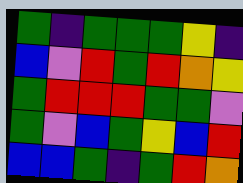[["green", "indigo", "green", "green", "green", "yellow", "indigo"], ["blue", "violet", "red", "green", "red", "orange", "yellow"], ["green", "red", "red", "red", "green", "green", "violet"], ["green", "violet", "blue", "green", "yellow", "blue", "red"], ["blue", "blue", "green", "indigo", "green", "red", "orange"]]